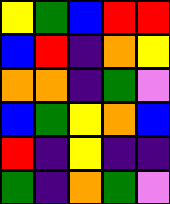[["yellow", "green", "blue", "red", "red"], ["blue", "red", "indigo", "orange", "yellow"], ["orange", "orange", "indigo", "green", "violet"], ["blue", "green", "yellow", "orange", "blue"], ["red", "indigo", "yellow", "indigo", "indigo"], ["green", "indigo", "orange", "green", "violet"]]